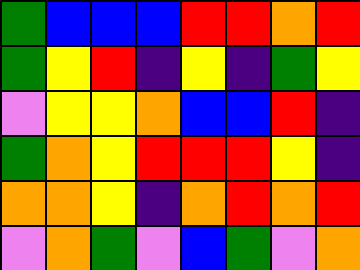[["green", "blue", "blue", "blue", "red", "red", "orange", "red"], ["green", "yellow", "red", "indigo", "yellow", "indigo", "green", "yellow"], ["violet", "yellow", "yellow", "orange", "blue", "blue", "red", "indigo"], ["green", "orange", "yellow", "red", "red", "red", "yellow", "indigo"], ["orange", "orange", "yellow", "indigo", "orange", "red", "orange", "red"], ["violet", "orange", "green", "violet", "blue", "green", "violet", "orange"]]